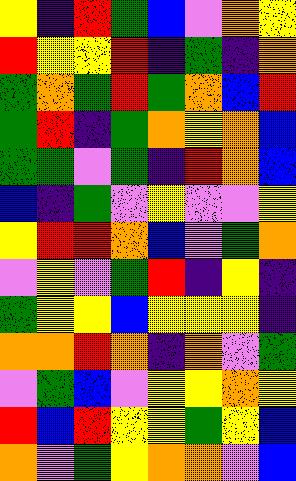[["yellow", "indigo", "red", "green", "blue", "violet", "orange", "yellow"], ["red", "yellow", "yellow", "red", "indigo", "green", "indigo", "orange"], ["green", "orange", "green", "red", "green", "orange", "blue", "red"], ["green", "red", "indigo", "green", "orange", "yellow", "orange", "blue"], ["green", "green", "violet", "green", "indigo", "red", "orange", "blue"], ["blue", "indigo", "green", "violet", "yellow", "violet", "violet", "yellow"], ["yellow", "red", "red", "orange", "blue", "violet", "green", "orange"], ["violet", "yellow", "violet", "green", "red", "indigo", "yellow", "indigo"], ["green", "yellow", "yellow", "blue", "yellow", "yellow", "yellow", "indigo"], ["orange", "orange", "red", "orange", "indigo", "orange", "violet", "green"], ["violet", "green", "blue", "violet", "yellow", "yellow", "orange", "yellow"], ["red", "blue", "red", "yellow", "yellow", "green", "yellow", "blue"], ["orange", "violet", "green", "yellow", "orange", "orange", "violet", "blue"]]